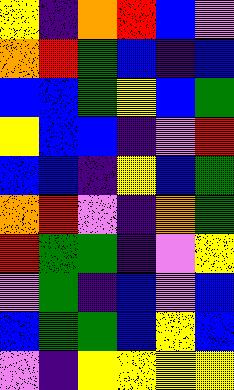[["yellow", "indigo", "orange", "red", "blue", "violet"], ["orange", "red", "green", "blue", "indigo", "blue"], ["blue", "blue", "green", "yellow", "blue", "green"], ["yellow", "blue", "blue", "indigo", "violet", "red"], ["blue", "blue", "indigo", "yellow", "blue", "green"], ["orange", "red", "violet", "indigo", "orange", "green"], ["red", "green", "green", "indigo", "violet", "yellow"], ["violet", "green", "indigo", "blue", "violet", "blue"], ["blue", "green", "green", "blue", "yellow", "blue"], ["violet", "indigo", "yellow", "yellow", "yellow", "yellow"]]